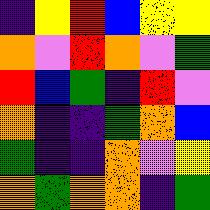[["indigo", "yellow", "red", "blue", "yellow", "yellow"], ["orange", "violet", "red", "orange", "violet", "green"], ["red", "blue", "green", "indigo", "red", "violet"], ["orange", "indigo", "indigo", "green", "orange", "blue"], ["green", "indigo", "indigo", "orange", "violet", "yellow"], ["orange", "green", "orange", "orange", "indigo", "green"]]